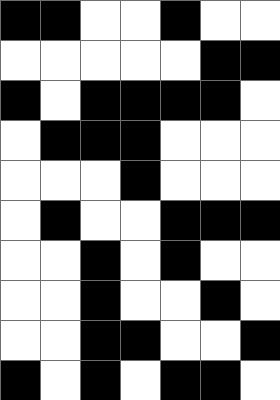[["black", "black", "white", "white", "black", "white", "white"], ["white", "white", "white", "white", "white", "black", "black"], ["black", "white", "black", "black", "black", "black", "white"], ["white", "black", "black", "black", "white", "white", "white"], ["white", "white", "white", "black", "white", "white", "white"], ["white", "black", "white", "white", "black", "black", "black"], ["white", "white", "black", "white", "black", "white", "white"], ["white", "white", "black", "white", "white", "black", "white"], ["white", "white", "black", "black", "white", "white", "black"], ["black", "white", "black", "white", "black", "black", "white"]]